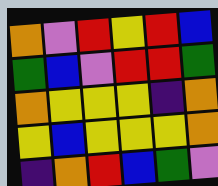[["orange", "violet", "red", "yellow", "red", "blue"], ["green", "blue", "violet", "red", "red", "green"], ["orange", "yellow", "yellow", "yellow", "indigo", "orange"], ["yellow", "blue", "yellow", "yellow", "yellow", "orange"], ["indigo", "orange", "red", "blue", "green", "violet"]]